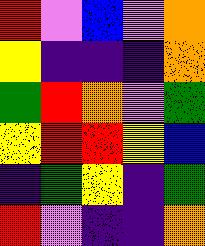[["red", "violet", "blue", "violet", "orange"], ["yellow", "indigo", "indigo", "indigo", "orange"], ["green", "red", "orange", "violet", "green"], ["yellow", "red", "red", "yellow", "blue"], ["indigo", "green", "yellow", "indigo", "green"], ["red", "violet", "indigo", "indigo", "orange"]]